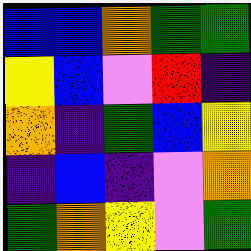[["blue", "blue", "orange", "green", "green"], ["yellow", "blue", "violet", "red", "indigo"], ["orange", "indigo", "green", "blue", "yellow"], ["indigo", "blue", "indigo", "violet", "orange"], ["green", "orange", "yellow", "violet", "green"]]